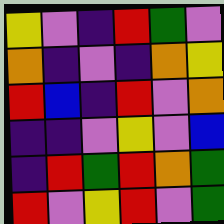[["yellow", "violet", "indigo", "red", "green", "violet"], ["orange", "indigo", "violet", "indigo", "orange", "yellow"], ["red", "blue", "indigo", "red", "violet", "orange"], ["indigo", "indigo", "violet", "yellow", "violet", "blue"], ["indigo", "red", "green", "red", "orange", "green"], ["red", "violet", "yellow", "red", "violet", "green"]]